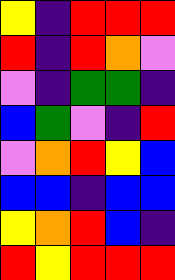[["yellow", "indigo", "red", "red", "red"], ["red", "indigo", "red", "orange", "violet"], ["violet", "indigo", "green", "green", "indigo"], ["blue", "green", "violet", "indigo", "red"], ["violet", "orange", "red", "yellow", "blue"], ["blue", "blue", "indigo", "blue", "blue"], ["yellow", "orange", "red", "blue", "indigo"], ["red", "yellow", "red", "red", "red"]]